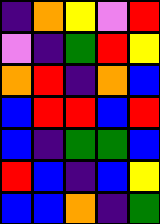[["indigo", "orange", "yellow", "violet", "red"], ["violet", "indigo", "green", "red", "yellow"], ["orange", "red", "indigo", "orange", "blue"], ["blue", "red", "red", "blue", "red"], ["blue", "indigo", "green", "green", "blue"], ["red", "blue", "indigo", "blue", "yellow"], ["blue", "blue", "orange", "indigo", "green"]]